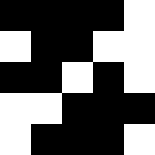[["black", "black", "black", "black", "white"], ["white", "black", "black", "white", "white"], ["black", "black", "white", "black", "white"], ["white", "white", "black", "black", "black"], ["white", "black", "black", "black", "white"]]